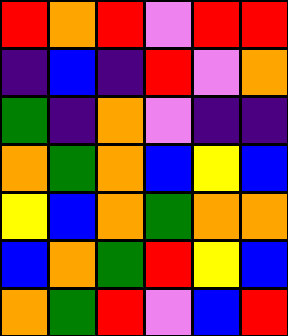[["red", "orange", "red", "violet", "red", "red"], ["indigo", "blue", "indigo", "red", "violet", "orange"], ["green", "indigo", "orange", "violet", "indigo", "indigo"], ["orange", "green", "orange", "blue", "yellow", "blue"], ["yellow", "blue", "orange", "green", "orange", "orange"], ["blue", "orange", "green", "red", "yellow", "blue"], ["orange", "green", "red", "violet", "blue", "red"]]